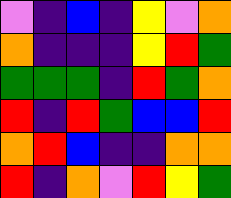[["violet", "indigo", "blue", "indigo", "yellow", "violet", "orange"], ["orange", "indigo", "indigo", "indigo", "yellow", "red", "green"], ["green", "green", "green", "indigo", "red", "green", "orange"], ["red", "indigo", "red", "green", "blue", "blue", "red"], ["orange", "red", "blue", "indigo", "indigo", "orange", "orange"], ["red", "indigo", "orange", "violet", "red", "yellow", "green"]]